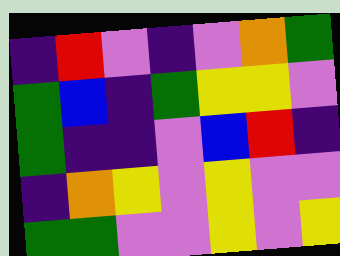[["indigo", "red", "violet", "indigo", "violet", "orange", "green"], ["green", "blue", "indigo", "green", "yellow", "yellow", "violet"], ["green", "indigo", "indigo", "violet", "blue", "red", "indigo"], ["indigo", "orange", "yellow", "violet", "yellow", "violet", "violet"], ["green", "green", "violet", "violet", "yellow", "violet", "yellow"]]